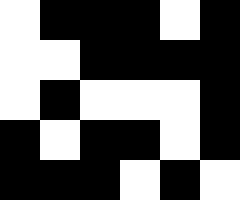[["white", "black", "black", "black", "white", "black"], ["white", "white", "black", "black", "black", "black"], ["white", "black", "white", "white", "white", "black"], ["black", "white", "black", "black", "white", "black"], ["black", "black", "black", "white", "black", "white"]]